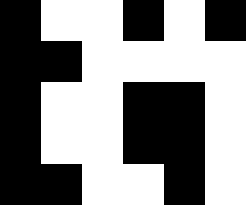[["black", "white", "white", "black", "white", "black"], ["black", "black", "white", "white", "white", "white"], ["black", "white", "white", "black", "black", "white"], ["black", "white", "white", "black", "black", "white"], ["black", "black", "white", "white", "black", "white"]]